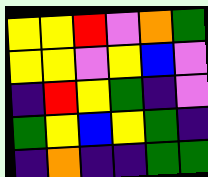[["yellow", "yellow", "red", "violet", "orange", "green"], ["yellow", "yellow", "violet", "yellow", "blue", "violet"], ["indigo", "red", "yellow", "green", "indigo", "violet"], ["green", "yellow", "blue", "yellow", "green", "indigo"], ["indigo", "orange", "indigo", "indigo", "green", "green"]]